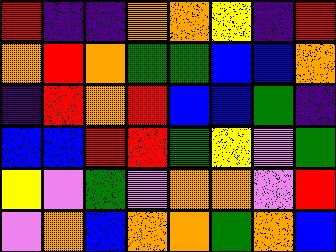[["red", "indigo", "indigo", "orange", "orange", "yellow", "indigo", "red"], ["orange", "red", "orange", "green", "green", "blue", "blue", "orange"], ["indigo", "red", "orange", "red", "blue", "blue", "green", "indigo"], ["blue", "blue", "red", "red", "green", "yellow", "violet", "green"], ["yellow", "violet", "green", "violet", "orange", "orange", "violet", "red"], ["violet", "orange", "blue", "orange", "orange", "green", "orange", "blue"]]